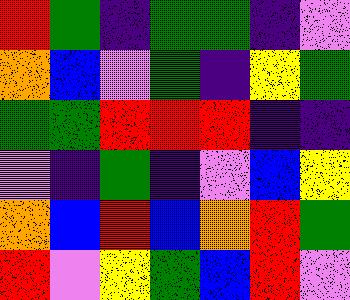[["red", "green", "indigo", "green", "green", "indigo", "violet"], ["orange", "blue", "violet", "green", "indigo", "yellow", "green"], ["green", "green", "red", "red", "red", "indigo", "indigo"], ["violet", "indigo", "green", "indigo", "violet", "blue", "yellow"], ["orange", "blue", "red", "blue", "orange", "red", "green"], ["red", "violet", "yellow", "green", "blue", "red", "violet"]]